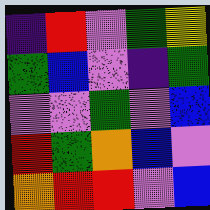[["indigo", "red", "violet", "green", "yellow"], ["green", "blue", "violet", "indigo", "green"], ["violet", "violet", "green", "violet", "blue"], ["red", "green", "orange", "blue", "violet"], ["orange", "red", "red", "violet", "blue"]]